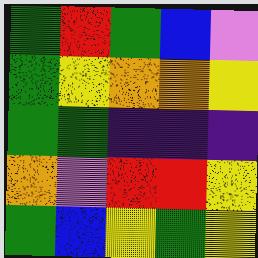[["green", "red", "green", "blue", "violet"], ["green", "yellow", "orange", "orange", "yellow"], ["green", "green", "indigo", "indigo", "indigo"], ["orange", "violet", "red", "red", "yellow"], ["green", "blue", "yellow", "green", "yellow"]]